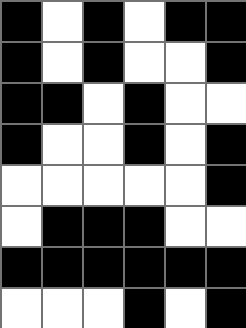[["black", "white", "black", "white", "black", "black"], ["black", "white", "black", "white", "white", "black"], ["black", "black", "white", "black", "white", "white"], ["black", "white", "white", "black", "white", "black"], ["white", "white", "white", "white", "white", "black"], ["white", "black", "black", "black", "white", "white"], ["black", "black", "black", "black", "black", "black"], ["white", "white", "white", "black", "white", "black"]]